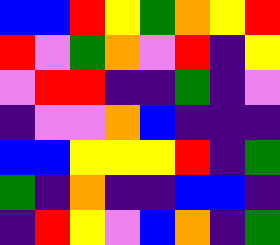[["blue", "blue", "red", "yellow", "green", "orange", "yellow", "red"], ["red", "violet", "green", "orange", "violet", "red", "indigo", "yellow"], ["violet", "red", "red", "indigo", "indigo", "green", "indigo", "violet"], ["indigo", "violet", "violet", "orange", "blue", "indigo", "indigo", "indigo"], ["blue", "blue", "yellow", "yellow", "yellow", "red", "indigo", "green"], ["green", "indigo", "orange", "indigo", "indigo", "blue", "blue", "indigo"], ["indigo", "red", "yellow", "violet", "blue", "orange", "indigo", "green"]]